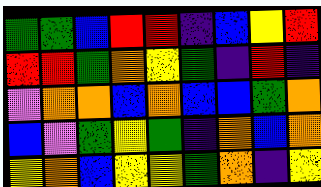[["green", "green", "blue", "red", "red", "indigo", "blue", "yellow", "red"], ["red", "red", "green", "orange", "yellow", "green", "indigo", "red", "indigo"], ["violet", "orange", "orange", "blue", "orange", "blue", "blue", "green", "orange"], ["blue", "violet", "green", "yellow", "green", "indigo", "orange", "blue", "orange"], ["yellow", "orange", "blue", "yellow", "yellow", "green", "orange", "indigo", "yellow"]]